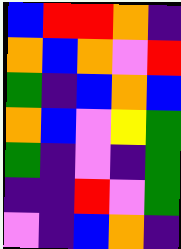[["blue", "red", "red", "orange", "indigo"], ["orange", "blue", "orange", "violet", "red"], ["green", "indigo", "blue", "orange", "blue"], ["orange", "blue", "violet", "yellow", "green"], ["green", "indigo", "violet", "indigo", "green"], ["indigo", "indigo", "red", "violet", "green"], ["violet", "indigo", "blue", "orange", "indigo"]]